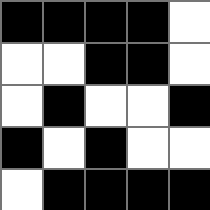[["black", "black", "black", "black", "white"], ["white", "white", "black", "black", "white"], ["white", "black", "white", "white", "black"], ["black", "white", "black", "white", "white"], ["white", "black", "black", "black", "black"]]